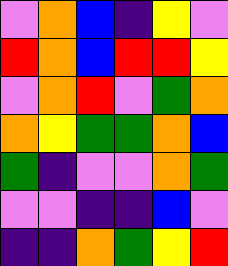[["violet", "orange", "blue", "indigo", "yellow", "violet"], ["red", "orange", "blue", "red", "red", "yellow"], ["violet", "orange", "red", "violet", "green", "orange"], ["orange", "yellow", "green", "green", "orange", "blue"], ["green", "indigo", "violet", "violet", "orange", "green"], ["violet", "violet", "indigo", "indigo", "blue", "violet"], ["indigo", "indigo", "orange", "green", "yellow", "red"]]